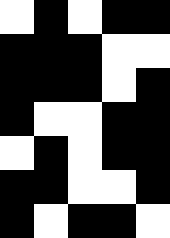[["white", "black", "white", "black", "black"], ["black", "black", "black", "white", "white"], ["black", "black", "black", "white", "black"], ["black", "white", "white", "black", "black"], ["white", "black", "white", "black", "black"], ["black", "black", "white", "white", "black"], ["black", "white", "black", "black", "white"]]